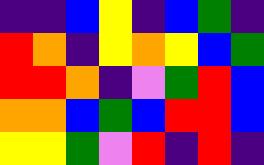[["indigo", "indigo", "blue", "yellow", "indigo", "blue", "green", "indigo"], ["red", "orange", "indigo", "yellow", "orange", "yellow", "blue", "green"], ["red", "red", "orange", "indigo", "violet", "green", "red", "blue"], ["orange", "orange", "blue", "green", "blue", "red", "red", "blue"], ["yellow", "yellow", "green", "violet", "red", "indigo", "red", "indigo"]]